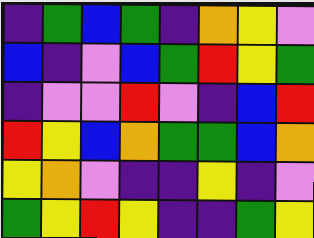[["indigo", "green", "blue", "green", "indigo", "orange", "yellow", "violet"], ["blue", "indigo", "violet", "blue", "green", "red", "yellow", "green"], ["indigo", "violet", "violet", "red", "violet", "indigo", "blue", "red"], ["red", "yellow", "blue", "orange", "green", "green", "blue", "orange"], ["yellow", "orange", "violet", "indigo", "indigo", "yellow", "indigo", "violet"], ["green", "yellow", "red", "yellow", "indigo", "indigo", "green", "yellow"]]